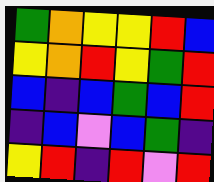[["green", "orange", "yellow", "yellow", "red", "blue"], ["yellow", "orange", "red", "yellow", "green", "red"], ["blue", "indigo", "blue", "green", "blue", "red"], ["indigo", "blue", "violet", "blue", "green", "indigo"], ["yellow", "red", "indigo", "red", "violet", "red"]]